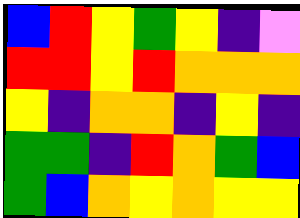[["blue", "red", "yellow", "green", "yellow", "indigo", "violet"], ["red", "red", "yellow", "red", "orange", "orange", "orange"], ["yellow", "indigo", "orange", "orange", "indigo", "yellow", "indigo"], ["green", "green", "indigo", "red", "orange", "green", "blue"], ["green", "blue", "orange", "yellow", "orange", "yellow", "yellow"]]